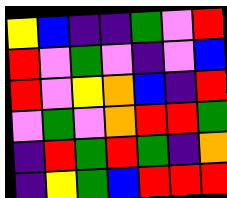[["yellow", "blue", "indigo", "indigo", "green", "violet", "red"], ["red", "violet", "green", "violet", "indigo", "violet", "blue"], ["red", "violet", "yellow", "orange", "blue", "indigo", "red"], ["violet", "green", "violet", "orange", "red", "red", "green"], ["indigo", "red", "green", "red", "green", "indigo", "orange"], ["indigo", "yellow", "green", "blue", "red", "red", "red"]]